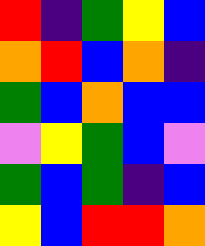[["red", "indigo", "green", "yellow", "blue"], ["orange", "red", "blue", "orange", "indigo"], ["green", "blue", "orange", "blue", "blue"], ["violet", "yellow", "green", "blue", "violet"], ["green", "blue", "green", "indigo", "blue"], ["yellow", "blue", "red", "red", "orange"]]